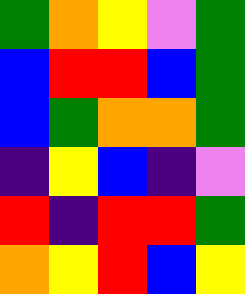[["green", "orange", "yellow", "violet", "green"], ["blue", "red", "red", "blue", "green"], ["blue", "green", "orange", "orange", "green"], ["indigo", "yellow", "blue", "indigo", "violet"], ["red", "indigo", "red", "red", "green"], ["orange", "yellow", "red", "blue", "yellow"]]